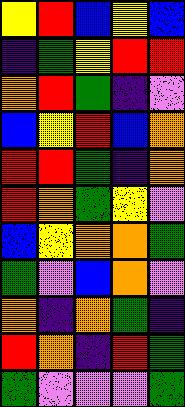[["yellow", "red", "blue", "yellow", "blue"], ["indigo", "green", "yellow", "red", "red"], ["orange", "red", "green", "indigo", "violet"], ["blue", "yellow", "red", "blue", "orange"], ["red", "red", "green", "indigo", "orange"], ["red", "orange", "green", "yellow", "violet"], ["blue", "yellow", "orange", "orange", "green"], ["green", "violet", "blue", "orange", "violet"], ["orange", "indigo", "orange", "green", "indigo"], ["red", "orange", "indigo", "red", "green"], ["green", "violet", "violet", "violet", "green"]]